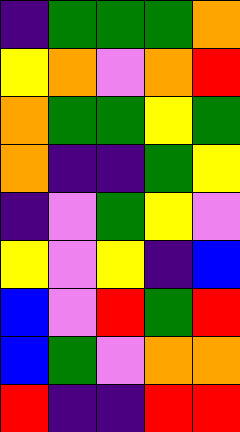[["indigo", "green", "green", "green", "orange"], ["yellow", "orange", "violet", "orange", "red"], ["orange", "green", "green", "yellow", "green"], ["orange", "indigo", "indigo", "green", "yellow"], ["indigo", "violet", "green", "yellow", "violet"], ["yellow", "violet", "yellow", "indigo", "blue"], ["blue", "violet", "red", "green", "red"], ["blue", "green", "violet", "orange", "orange"], ["red", "indigo", "indigo", "red", "red"]]